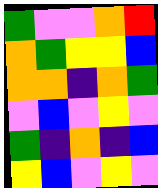[["green", "violet", "violet", "orange", "red"], ["orange", "green", "yellow", "yellow", "blue"], ["orange", "orange", "indigo", "orange", "green"], ["violet", "blue", "violet", "yellow", "violet"], ["green", "indigo", "orange", "indigo", "blue"], ["yellow", "blue", "violet", "yellow", "violet"]]